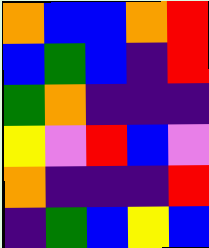[["orange", "blue", "blue", "orange", "red"], ["blue", "green", "blue", "indigo", "red"], ["green", "orange", "indigo", "indigo", "indigo"], ["yellow", "violet", "red", "blue", "violet"], ["orange", "indigo", "indigo", "indigo", "red"], ["indigo", "green", "blue", "yellow", "blue"]]